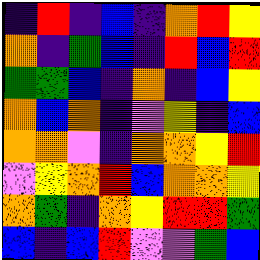[["indigo", "red", "indigo", "blue", "indigo", "orange", "red", "yellow"], ["orange", "indigo", "green", "blue", "indigo", "red", "blue", "red"], ["green", "green", "blue", "indigo", "orange", "indigo", "blue", "yellow"], ["orange", "blue", "orange", "indigo", "violet", "yellow", "indigo", "blue"], ["orange", "orange", "violet", "indigo", "orange", "orange", "yellow", "red"], ["violet", "yellow", "orange", "red", "blue", "orange", "orange", "yellow"], ["orange", "green", "indigo", "orange", "yellow", "red", "red", "green"], ["blue", "indigo", "blue", "red", "violet", "violet", "green", "blue"]]